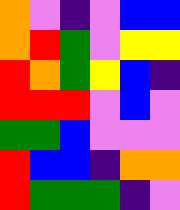[["orange", "violet", "indigo", "violet", "blue", "blue"], ["orange", "red", "green", "violet", "yellow", "yellow"], ["red", "orange", "green", "yellow", "blue", "indigo"], ["red", "red", "red", "violet", "blue", "violet"], ["green", "green", "blue", "violet", "violet", "violet"], ["red", "blue", "blue", "indigo", "orange", "orange"], ["red", "green", "green", "green", "indigo", "violet"]]